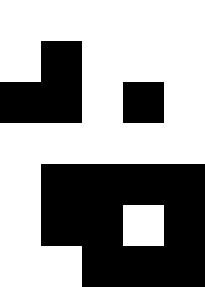[["white", "white", "white", "white", "white"], ["white", "black", "white", "white", "white"], ["black", "black", "white", "black", "white"], ["white", "white", "white", "white", "white"], ["white", "black", "black", "black", "black"], ["white", "black", "black", "white", "black"], ["white", "white", "black", "black", "black"]]